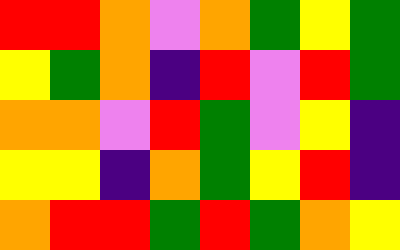[["red", "red", "orange", "violet", "orange", "green", "yellow", "green"], ["yellow", "green", "orange", "indigo", "red", "violet", "red", "green"], ["orange", "orange", "violet", "red", "green", "violet", "yellow", "indigo"], ["yellow", "yellow", "indigo", "orange", "green", "yellow", "red", "indigo"], ["orange", "red", "red", "green", "red", "green", "orange", "yellow"]]